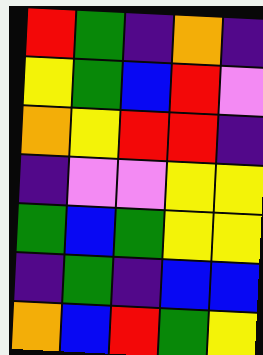[["red", "green", "indigo", "orange", "indigo"], ["yellow", "green", "blue", "red", "violet"], ["orange", "yellow", "red", "red", "indigo"], ["indigo", "violet", "violet", "yellow", "yellow"], ["green", "blue", "green", "yellow", "yellow"], ["indigo", "green", "indigo", "blue", "blue"], ["orange", "blue", "red", "green", "yellow"]]